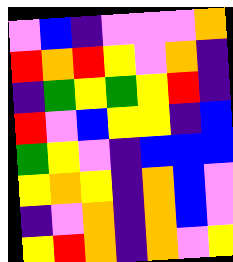[["violet", "blue", "indigo", "violet", "violet", "violet", "orange"], ["red", "orange", "red", "yellow", "violet", "orange", "indigo"], ["indigo", "green", "yellow", "green", "yellow", "red", "indigo"], ["red", "violet", "blue", "yellow", "yellow", "indigo", "blue"], ["green", "yellow", "violet", "indigo", "blue", "blue", "blue"], ["yellow", "orange", "yellow", "indigo", "orange", "blue", "violet"], ["indigo", "violet", "orange", "indigo", "orange", "blue", "violet"], ["yellow", "red", "orange", "indigo", "orange", "violet", "yellow"]]